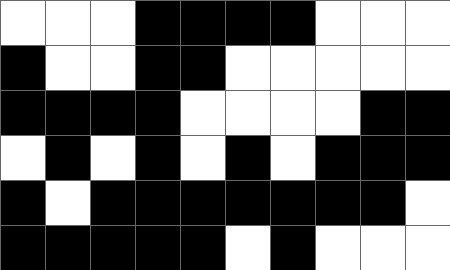[["white", "white", "white", "black", "black", "black", "black", "white", "white", "white"], ["black", "white", "white", "black", "black", "white", "white", "white", "white", "white"], ["black", "black", "black", "black", "white", "white", "white", "white", "black", "black"], ["white", "black", "white", "black", "white", "black", "white", "black", "black", "black"], ["black", "white", "black", "black", "black", "black", "black", "black", "black", "white"], ["black", "black", "black", "black", "black", "white", "black", "white", "white", "white"]]